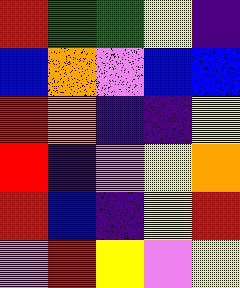[["red", "green", "green", "yellow", "indigo"], ["blue", "orange", "violet", "blue", "blue"], ["red", "orange", "indigo", "indigo", "yellow"], ["red", "indigo", "violet", "yellow", "orange"], ["red", "blue", "indigo", "yellow", "red"], ["violet", "red", "yellow", "violet", "yellow"]]